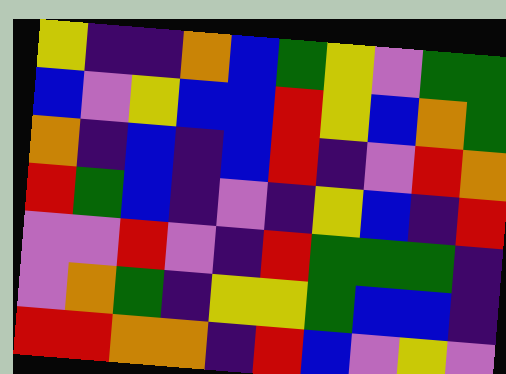[["yellow", "indigo", "indigo", "orange", "blue", "green", "yellow", "violet", "green", "green"], ["blue", "violet", "yellow", "blue", "blue", "red", "yellow", "blue", "orange", "green"], ["orange", "indigo", "blue", "indigo", "blue", "red", "indigo", "violet", "red", "orange"], ["red", "green", "blue", "indigo", "violet", "indigo", "yellow", "blue", "indigo", "red"], ["violet", "violet", "red", "violet", "indigo", "red", "green", "green", "green", "indigo"], ["violet", "orange", "green", "indigo", "yellow", "yellow", "green", "blue", "blue", "indigo"], ["red", "red", "orange", "orange", "indigo", "red", "blue", "violet", "yellow", "violet"]]